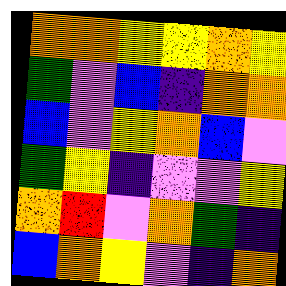[["orange", "orange", "yellow", "yellow", "orange", "yellow"], ["green", "violet", "blue", "indigo", "orange", "orange"], ["blue", "violet", "yellow", "orange", "blue", "violet"], ["green", "yellow", "indigo", "violet", "violet", "yellow"], ["orange", "red", "violet", "orange", "green", "indigo"], ["blue", "orange", "yellow", "violet", "indigo", "orange"]]